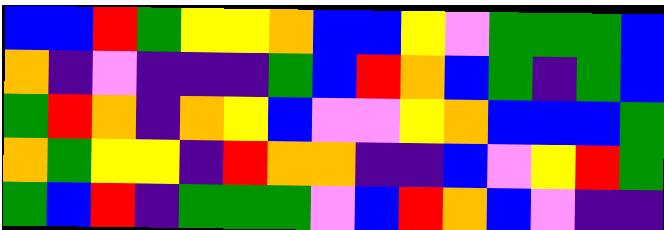[["blue", "blue", "red", "green", "yellow", "yellow", "orange", "blue", "blue", "yellow", "violet", "green", "green", "green", "blue"], ["orange", "indigo", "violet", "indigo", "indigo", "indigo", "green", "blue", "red", "orange", "blue", "green", "indigo", "green", "blue"], ["green", "red", "orange", "indigo", "orange", "yellow", "blue", "violet", "violet", "yellow", "orange", "blue", "blue", "blue", "green"], ["orange", "green", "yellow", "yellow", "indigo", "red", "orange", "orange", "indigo", "indigo", "blue", "violet", "yellow", "red", "green"], ["green", "blue", "red", "indigo", "green", "green", "green", "violet", "blue", "red", "orange", "blue", "violet", "indigo", "indigo"]]